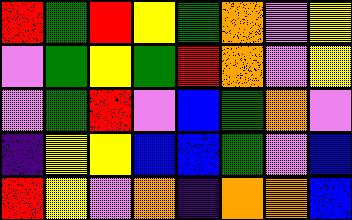[["red", "green", "red", "yellow", "green", "orange", "violet", "yellow"], ["violet", "green", "yellow", "green", "red", "orange", "violet", "yellow"], ["violet", "green", "red", "violet", "blue", "green", "orange", "violet"], ["indigo", "yellow", "yellow", "blue", "blue", "green", "violet", "blue"], ["red", "yellow", "violet", "orange", "indigo", "orange", "orange", "blue"]]